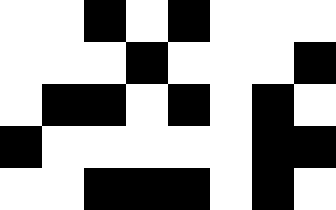[["white", "white", "black", "white", "black", "white", "white", "white"], ["white", "white", "white", "black", "white", "white", "white", "black"], ["white", "black", "black", "white", "black", "white", "black", "white"], ["black", "white", "white", "white", "white", "white", "black", "black"], ["white", "white", "black", "black", "black", "white", "black", "white"]]